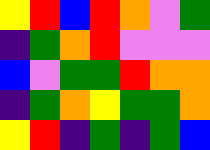[["yellow", "red", "blue", "red", "orange", "violet", "green"], ["indigo", "green", "orange", "red", "violet", "violet", "violet"], ["blue", "violet", "green", "green", "red", "orange", "orange"], ["indigo", "green", "orange", "yellow", "green", "green", "orange"], ["yellow", "red", "indigo", "green", "indigo", "green", "blue"]]